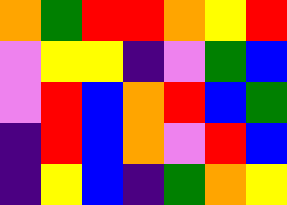[["orange", "green", "red", "red", "orange", "yellow", "red"], ["violet", "yellow", "yellow", "indigo", "violet", "green", "blue"], ["violet", "red", "blue", "orange", "red", "blue", "green"], ["indigo", "red", "blue", "orange", "violet", "red", "blue"], ["indigo", "yellow", "blue", "indigo", "green", "orange", "yellow"]]